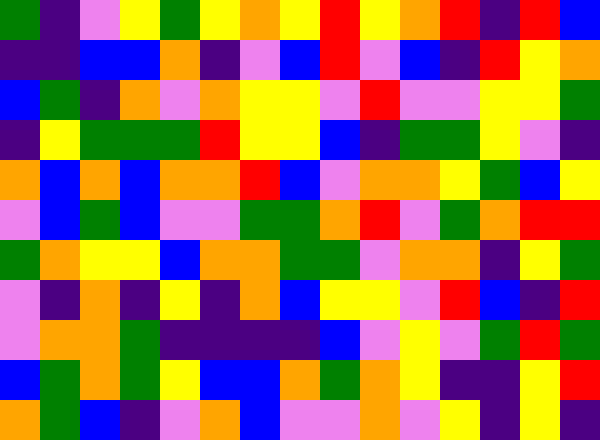[["green", "indigo", "violet", "yellow", "green", "yellow", "orange", "yellow", "red", "yellow", "orange", "red", "indigo", "red", "blue"], ["indigo", "indigo", "blue", "blue", "orange", "indigo", "violet", "blue", "red", "violet", "blue", "indigo", "red", "yellow", "orange"], ["blue", "green", "indigo", "orange", "violet", "orange", "yellow", "yellow", "violet", "red", "violet", "violet", "yellow", "yellow", "green"], ["indigo", "yellow", "green", "green", "green", "red", "yellow", "yellow", "blue", "indigo", "green", "green", "yellow", "violet", "indigo"], ["orange", "blue", "orange", "blue", "orange", "orange", "red", "blue", "violet", "orange", "orange", "yellow", "green", "blue", "yellow"], ["violet", "blue", "green", "blue", "violet", "violet", "green", "green", "orange", "red", "violet", "green", "orange", "red", "red"], ["green", "orange", "yellow", "yellow", "blue", "orange", "orange", "green", "green", "violet", "orange", "orange", "indigo", "yellow", "green"], ["violet", "indigo", "orange", "indigo", "yellow", "indigo", "orange", "blue", "yellow", "yellow", "violet", "red", "blue", "indigo", "red"], ["violet", "orange", "orange", "green", "indigo", "indigo", "indigo", "indigo", "blue", "violet", "yellow", "violet", "green", "red", "green"], ["blue", "green", "orange", "green", "yellow", "blue", "blue", "orange", "green", "orange", "yellow", "indigo", "indigo", "yellow", "red"], ["orange", "green", "blue", "indigo", "violet", "orange", "blue", "violet", "violet", "orange", "violet", "yellow", "indigo", "yellow", "indigo"]]